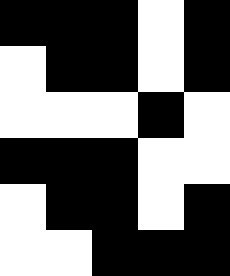[["black", "black", "black", "white", "black"], ["white", "black", "black", "white", "black"], ["white", "white", "white", "black", "white"], ["black", "black", "black", "white", "white"], ["white", "black", "black", "white", "black"], ["white", "white", "black", "black", "black"]]